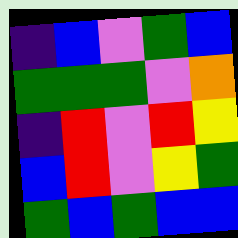[["indigo", "blue", "violet", "green", "blue"], ["green", "green", "green", "violet", "orange"], ["indigo", "red", "violet", "red", "yellow"], ["blue", "red", "violet", "yellow", "green"], ["green", "blue", "green", "blue", "blue"]]